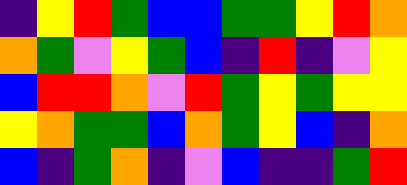[["indigo", "yellow", "red", "green", "blue", "blue", "green", "green", "yellow", "red", "orange"], ["orange", "green", "violet", "yellow", "green", "blue", "indigo", "red", "indigo", "violet", "yellow"], ["blue", "red", "red", "orange", "violet", "red", "green", "yellow", "green", "yellow", "yellow"], ["yellow", "orange", "green", "green", "blue", "orange", "green", "yellow", "blue", "indigo", "orange"], ["blue", "indigo", "green", "orange", "indigo", "violet", "blue", "indigo", "indigo", "green", "red"]]